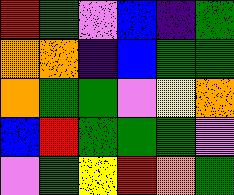[["red", "green", "violet", "blue", "indigo", "green"], ["orange", "orange", "indigo", "blue", "green", "green"], ["orange", "green", "green", "violet", "yellow", "orange"], ["blue", "red", "green", "green", "green", "violet"], ["violet", "green", "yellow", "red", "orange", "green"]]